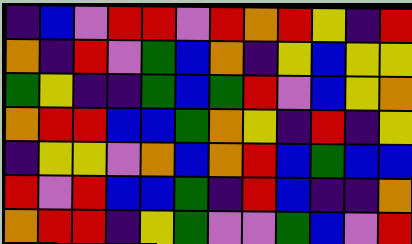[["indigo", "blue", "violet", "red", "red", "violet", "red", "orange", "red", "yellow", "indigo", "red"], ["orange", "indigo", "red", "violet", "green", "blue", "orange", "indigo", "yellow", "blue", "yellow", "yellow"], ["green", "yellow", "indigo", "indigo", "green", "blue", "green", "red", "violet", "blue", "yellow", "orange"], ["orange", "red", "red", "blue", "blue", "green", "orange", "yellow", "indigo", "red", "indigo", "yellow"], ["indigo", "yellow", "yellow", "violet", "orange", "blue", "orange", "red", "blue", "green", "blue", "blue"], ["red", "violet", "red", "blue", "blue", "green", "indigo", "red", "blue", "indigo", "indigo", "orange"], ["orange", "red", "red", "indigo", "yellow", "green", "violet", "violet", "green", "blue", "violet", "red"]]